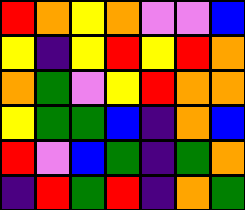[["red", "orange", "yellow", "orange", "violet", "violet", "blue"], ["yellow", "indigo", "yellow", "red", "yellow", "red", "orange"], ["orange", "green", "violet", "yellow", "red", "orange", "orange"], ["yellow", "green", "green", "blue", "indigo", "orange", "blue"], ["red", "violet", "blue", "green", "indigo", "green", "orange"], ["indigo", "red", "green", "red", "indigo", "orange", "green"]]